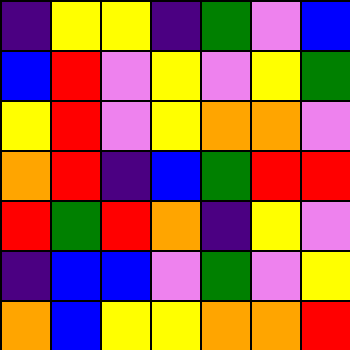[["indigo", "yellow", "yellow", "indigo", "green", "violet", "blue"], ["blue", "red", "violet", "yellow", "violet", "yellow", "green"], ["yellow", "red", "violet", "yellow", "orange", "orange", "violet"], ["orange", "red", "indigo", "blue", "green", "red", "red"], ["red", "green", "red", "orange", "indigo", "yellow", "violet"], ["indigo", "blue", "blue", "violet", "green", "violet", "yellow"], ["orange", "blue", "yellow", "yellow", "orange", "orange", "red"]]